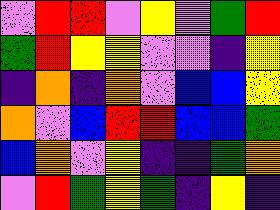[["violet", "red", "red", "violet", "yellow", "violet", "green", "red"], ["green", "red", "yellow", "yellow", "violet", "violet", "indigo", "yellow"], ["indigo", "orange", "indigo", "orange", "violet", "blue", "blue", "yellow"], ["orange", "violet", "blue", "red", "red", "blue", "blue", "green"], ["blue", "orange", "violet", "yellow", "indigo", "indigo", "green", "orange"], ["violet", "red", "green", "yellow", "green", "indigo", "yellow", "indigo"]]